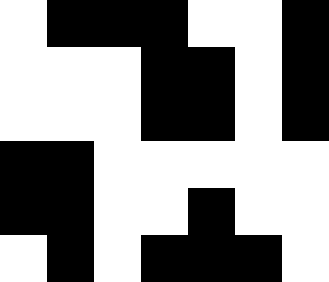[["white", "black", "black", "black", "white", "white", "black"], ["white", "white", "white", "black", "black", "white", "black"], ["white", "white", "white", "black", "black", "white", "black"], ["black", "black", "white", "white", "white", "white", "white"], ["black", "black", "white", "white", "black", "white", "white"], ["white", "black", "white", "black", "black", "black", "white"]]